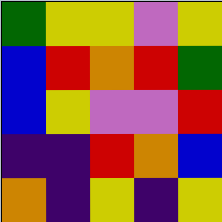[["green", "yellow", "yellow", "violet", "yellow"], ["blue", "red", "orange", "red", "green"], ["blue", "yellow", "violet", "violet", "red"], ["indigo", "indigo", "red", "orange", "blue"], ["orange", "indigo", "yellow", "indigo", "yellow"]]